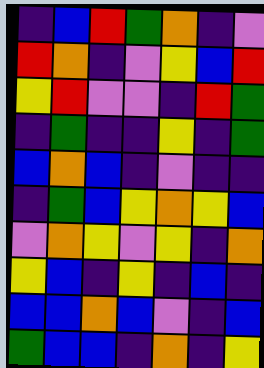[["indigo", "blue", "red", "green", "orange", "indigo", "violet"], ["red", "orange", "indigo", "violet", "yellow", "blue", "red"], ["yellow", "red", "violet", "violet", "indigo", "red", "green"], ["indigo", "green", "indigo", "indigo", "yellow", "indigo", "green"], ["blue", "orange", "blue", "indigo", "violet", "indigo", "indigo"], ["indigo", "green", "blue", "yellow", "orange", "yellow", "blue"], ["violet", "orange", "yellow", "violet", "yellow", "indigo", "orange"], ["yellow", "blue", "indigo", "yellow", "indigo", "blue", "indigo"], ["blue", "blue", "orange", "blue", "violet", "indigo", "blue"], ["green", "blue", "blue", "indigo", "orange", "indigo", "yellow"]]